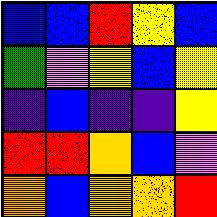[["blue", "blue", "red", "yellow", "blue"], ["green", "violet", "yellow", "blue", "yellow"], ["indigo", "blue", "indigo", "indigo", "yellow"], ["red", "red", "orange", "blue", "violet"], ["orange", "blue", "orange", "orange", "red"]]